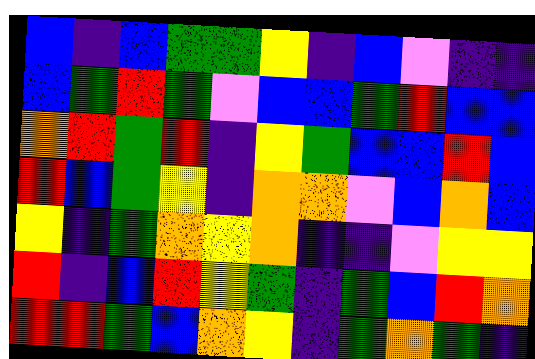[["blue", "indigo", "blue", "green", "green", "yellow", "indigo", "blue", "violet", "indigo", "indigo"], ["blue", "green", "red", "green", "violet", "blue", "blue", "green", "red", "blue", "blue"], ["orange", "red", "green", "red", "indigo", "yellow", "green", "blue", "blue", "red", "blue"], ["red", "blue", "green", "yellow", "indigo", "orange", "orange", "violet", "blue", "orange", "blue"], ["yellow", "indigo", "green", "orange", "yellow", "orange", "indigo", "indigo", "violet", "yellow", "yellow"], ["red", "indigo", "blue", "red", "yellow", "green", "indigo", "green", "blue", "red", "orange"], ["red", "red", "green", "blue", "orange", "yellow", "indigo", "green", "orange", "green", "indigo"]]